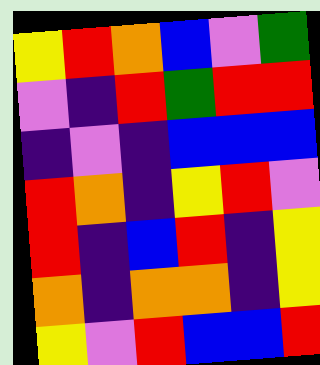[["yellow", "red", "orange", "blue", "violet", "green"], ["violet", "indigo", "red", "green", "red", "red"], ["indigo", "violet", "indigo", "blue", "blue", "blue"], ["red", "orange", "indigo", "yellow", "red", "violet"], ["red", "indigo", "blue", "red", "indigo", "yellow"], ["orange", "indigo", "orange", "orange", "indigo", "yellow"], ["yellow", "violet", "red", "blue", "blue", "red"]]